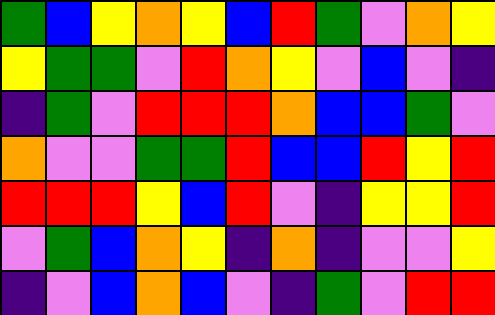[["green", "blue", "yellow", "orange", "yellow", "blue", "red", "green", "violet", "orange", "yellow"], ["yellow", "green", "green", "violet", "red", "orange", "yellow", "violet", "blue", "violet", "indigo"], ["indigo", "green", "violet", "red", "red", "red", "orange", "blue", "blue", "green", "violet"], ["orange", "violet", "violet", "green", "green", "red", "blue", "blue", "red", "yellow", "red"], ["red", "red", "red", "yellow", "blue", "red", "violet", "indigo", "yellow", "yellow", "red"], ["violet", "green", "blue", "orange", "yellow", "indigo", "orange", "indigo", "violet", "violet", "yellow"], ["indigo", "violet", "blue", "orange", "blue", "violet", "indigo", "green", "violet", "red", "red"]]